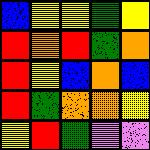[["blue", "yellow", "yellow", "green", "yellow"], ["red", "orange", "red", "green", "orange"], ["red", "yellow", "blue", "orange", "blue"], ["red", "green", "orange", "orange", "yellow"], ["yellow", "red", "green", "violet", "violet"]]